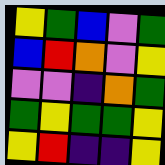[["yellow", "green", "blue", "violet", "green"], ["blue", "red", "orange", "violet", "yellow"], ["violet", "violet", "indigo", "orange", "green"], ["green", "yellow", "green", "green", "yellow"], ["yellow", "red", "indigo", "indigo", "yellow"]]